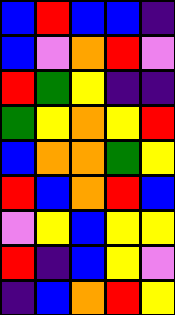[["blue", "red", "blue", "blue", "indigo"], ["blue", "violet", "orange", "red", "violet"], ["red", "green", "yellow", "indigo", "indigo"], ["green", "yellow", "orange", "yellow", "red"], ["blue", "orange", "orange", "green", "yellow"], ["red", "blue", "orange", "red", "blue"], ["violet", "yellow", "blue", "yellow", "yellow"], ["red", "indigo", "blue", "yellow", "violet"], ["indigo", "blue", "orange", "red", "yellow"]]